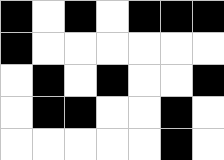[["black", "white", "black", "white", "black", "black", "black"], ["black", "white", "white", "white", "white", "white", "white"], ["white", "black", "white", "black", "white", "white", "black"], ["white", "black", "black", "white", "white", "black", "white"], ["white", "white", "white", "white", "white", "black", "white"]]